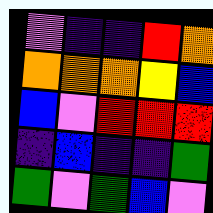[["violet", "indigo", "indigo", "red", "orange"], ["orange", "orange", "orange", "yellow", "blue"], ["blue", "violet", "red", "red", "red"], ["indigo", "blue", "indigo", "indigo", "green"], ["green", "violet", "green", "blue", "violet"]]